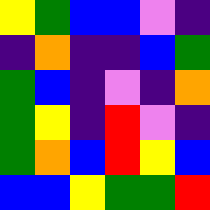[["yellow", "green", "blue", "blue", "violet", "indigo"], ["indigo", "orange", "indigo", "indigo", "blue", "green"], ["green", "blue", "indigo", "violet", "indigo", "orange"], ["green", "yellow", "indigo", "red", "violet", "indigo"], ["green", "orange", "blue", "red", "yellow", "blue"], ["blue", "blue", "yellow", "green", "green", "red"]]